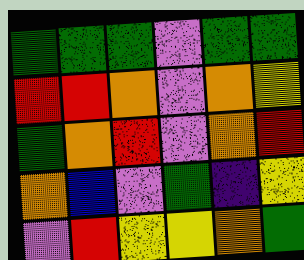[["green", "green", "green", "violet", "green", "green"], ["red", "red", "orange", "violet", "orange", "yellow"], ["green", "orange", "red", "violet", "orange", "red"], ["orange", "blue", "violet", "green", "indigo", "yellow"], ["violet", "red", "yellow", "yellow", "orange", "green"]]